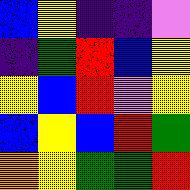[["blue", "yellow", "indigo", "indigo", "violet"], ["indigo", "green", "red", "blue", "yellow"], ["yellow", "blue", "red", "violet", "yellow"], ["blue", "yellow", "blue", "red", "green"], ["orange", "yellow", "green", "green", "red"]]